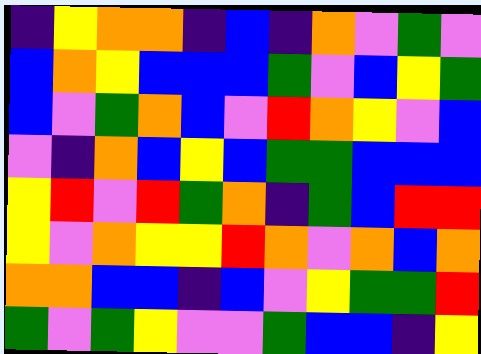[["indigo", "yellow", "orange", "orange", "indigo", "blue", "indigo", "orange", "violet", "green", "violet"], ["blue", "orange", "yellow", "blue", "blue", "blue", "green", "violet", "blue", "yellow", "green"], ["blue", "violet", "green", "orange", "blue", "violet", "red", "orange", "yellow", "violet", "blue"], ["violet", "indigo", "orange", "blue", "yellow", "blue", "green", "green", "blue", "blue", "blue"], ["yellow", "red", "violet", "red", "green", "orange", "indigo", "green", "blue", "red", "red"], ["yellow", "violet", "orange", "yellow", "yellow", "red", "orange", "violet", "orange", "blue", "orange"], ["orange", "orange", "blue", "blue", "indigo", "blue", "violet", "yellow", "green", "green", "red"], ["green", "violet", "green", "yellow", "violet", "violet", "green", "blue", "blue", "indigo", "yellow"]]